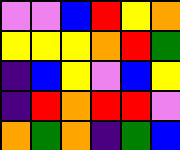[["violet", "violet", "blue", "red", "yellow", "orange"], ["yellow", "yellow", "yellow", "orange", "red", "green"], ["indigo", "blue", "yellow", "violet", "blue", "yellow"], ["indigo", "red", "orange", "red", "red", "violet"], ["orange", "green", "orange", "indigo", "green", "blue"]]